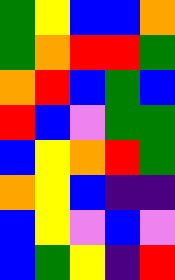[["green", "yellow", "blue", "blue", "orange"], ["green", "orange", "red", "red", "green"], ["orange", "red", "blue", "green", "blue"], ["red", "blue", "violet", "green", "green"], ["blue", "yellow", "orange", "red", "green"], ["orange", "yellow", "blue", "indigo", "indigo"], ["blue", "yellow", "violet", "blue", "violet"], ["blue", "green", "yellow", "indigo", "red"]]